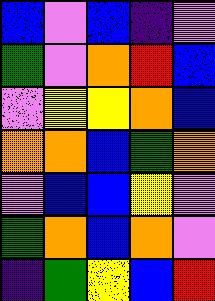[["blue", "violet", "blue", "indigo", "violet"], ["green", "violet", "orange", "red", "blue"], ["violet", "yellow", "yellow", "orange", "blue"], ["orange", "orange", "blue", "green", "orange"], ["violet", "blue", "blue", "yellow", "violet"], ["green", "orange", "blue", "orange", "violet"], ["indigo", "green", "yellow", "blue", "red"]]